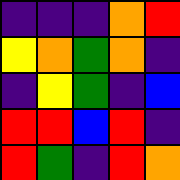[["indigo", "indigo", "indigo", "orange", "red"], ["yellow", "orange", "green", "orange", "indigo"], ["indigo", "yellow", "green", "indigo", "blue"], ["red", "red", "blue", "red", "indigo"], ["red", "green", "indigo", "red", "orange"]]